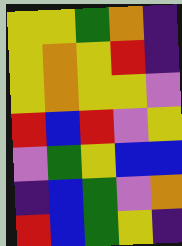[["yellow", "yellow", "green", "orange", "indigo"], ["yellow", "orange", "yellow", "red", "indigo"], ["yellow", "orange", "yellow", "yellow", "violet"], ["red", "blue", "red", "violet", "yellow"], ["violet", "green", "yellow", "blue", "blue"], ["indigo", "blue", "green", "violet", "orange"], ["red", "blue", "green", "yellow", "indigo"]]